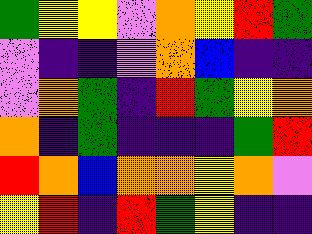[["green", "yellow", "yellow", "violet", "orange", "yellow", "red", "green"], ["violet", "indigo", "indigo", "violet", "orange", "blue", "indigo", "indigo"], ["violet", "orange", "green", "indigo", "red", "green", "yellow", "orange"], ["orange", "indigo", "green", "indigo", "indigo", "indigo", "green", "red"], ["red", "orange", "blue", "orange", "orange", "yellow", "orange", "violet"], ["yellow", "red", "indigo", "red", "green", "yellow", "indigo", "indigo"]]